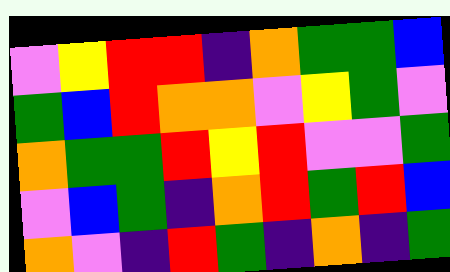[["violet", "yellow", "red", "red", "indigo", "orange", "green", "green", "blue"], ["green", "blue", "red", "orange", "orange", "violet", "yellow", "green", "violet"], ["orange", "green", "green", "red", "yellow", "red", "violet", "violet", "green"], ["violet", "blue", "green", "indigo", "orange", "red", "green", "red", "blue"], ["orange", "violet", "indigo", "red", "green", "indigo", "orange", "indigo", "green"]]